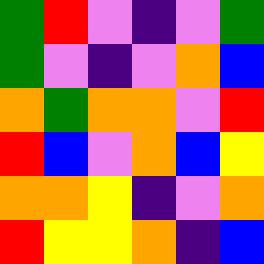[["green", "red", "violet", "indigo", "violet", "green"], ["green", "violet", "indigo", "violet", "orange", "blue"], ["orange", "green", "orange", "orange", "violet", "red"], ["red", "blue", "violet", "orange", "blue", "yellow"], ["orange", "orange", "yellow", "indigo", "violet", "orange"], ["red", "yellow", "yellow", "orange", "indigo", "blue"]]